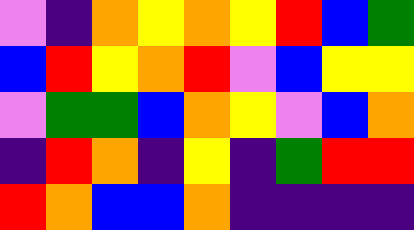[["violet", "indigo", "orange", "yellow", "orange", "yellow", "red", "blue", "green"], ["blue", "red", "yellow", "orange", "red", "violet", "blue", "yellow", "yellow"], ["violet", "green", "green", "blue", "orange", "yellow", "violet", "blue", "orange"], ["indigo", "red", "orange", "indigo", "yellow", "indigo", "green", "red", "red"], ["red", "orange", "blue", "blue", "orange", "indigo", "indigo", "indigo", "indigo"]]